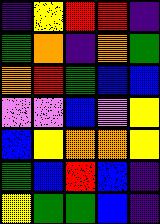[["indigo", "yellow", "red", "red", "indigo"], ["green", "orange", "indigo", "orange", "green"], ["orange", "red", "green", "blue", "blue"], ["violet", "violet", "blue", "violet", "yellow"], ["blue", "yellow", "orange", "orange", "yellow"], ["green", "blue", "red", "blue", "indigo"], ["yellow", "green", "green", "blue", "indigo"]]